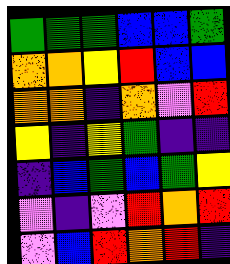[["green", "green", "green", "blue", "blue", "green"], ["orange", "orange", "yellow", "red", "blue", "blue"], ["orange", "orange", "indigo", "orange", "violet", "red"], ["yellow", "indigo", "yellow", "green", "indigo", "indigo"], ["indigo", "blue", "green", "blue", "green", "yellow"], ["violet", "indigo", "violet", "red", "orange", "red"], ["violet", "blue", "red", "orange", "red", "indigo"]]